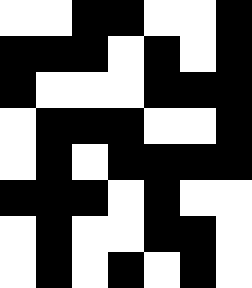[["white", "white", "black", "black", "white", "white", "black"], ["black", "black", "black", "white", "black", "white", "black"], ["black", "white", "white", "white", "black", "black", "black"], ["white", "black", "black", "black", "white", "white", "black"], ["white", "black", "white", "black", "black", "black", "black"], ["black", "black", "black", "white", "black", "white", "white"], ["white", "black", "white", "white", "black", "black", "white"], ["white", "black", "white", "black", "white", "black", "white"]]